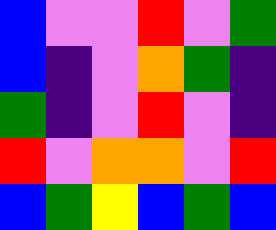[["blue", "violet", "violet", "red", "violet", "green"], ["blue", "indigo", "violet", "orange", "green", "indigo"], ["green", "indigo", "violet", "red", "violet", "indigo"], ["red", "violet", "orange", "orange", "violet", "red"], ["blue", "green", "yellow", "blue", "green", "blue"]]